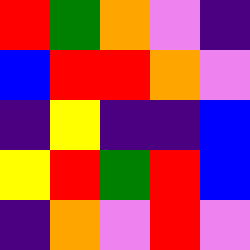[["red", "green", "orange", "violet", "indigo"], ["blue", "red", "red", "orange", "violet"], ["indigo", "yellow", "indigo", "indigo", "blue"], ["yellow", "red", "green", "red", "blue"], ["indigo", "orange", "violet", "red", "violet"]]